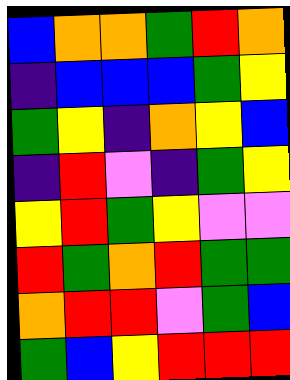[["blue", "orange", "orange", "green", "red", "orange"], ["indigo", "blue", "blue", "blue", "green", "yellow"], ["green", "yellow", "indigo", "orange", "yellow", "blue"], ["indigo", "red", "violet", "indigo", "green", "yellow"], ["yellow", "red", "green", "yellow", "violet", "violet"], ["red", "green", "orange", "red", "green", "green"], ["orange", "red", "red", "violet", "green", "blue"], ["green", "blue", "yellow", "red", "red", "red"]]